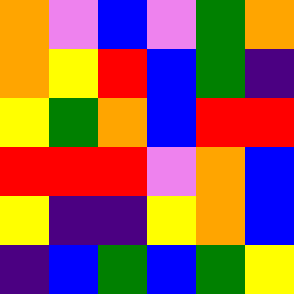[["orange", "violet", "blue", "violet", "green", "orange"], ["orange", "yellow", "red", "blue", "green", "indigo"], ["yellow", "green", "orange", "blue", "red", "red"], ["red", "red", "red", "violet", "orange", "blue"], ["yellow", "indigo", "indigo", "yellow", "orange", "blue"], ["indigo", "blue", "green", "blue", "green", "yellow"]]